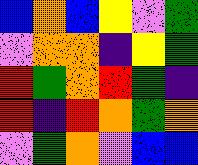[["blue", "orange", "blue", "yellow", "violet", "green"], ["violet", "orange", "orange", "indigo", "yellow", "green"], ["red", "green", "orange", "red", "green", "indigo"], ["red", "indigo", "red", "orange", "green", "orange"], ["violet", "green", "orange", "violet", "blue", "blue"]]